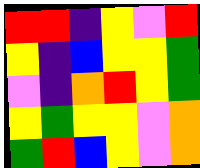[["red", "red", "indigo", "yellow", "violet", "red"], ["yellow", "indigo", "blue", "yellow", "yellow", "green"], ["violet", "indigo", "orange", "red", "yellow", "green"], ["yellow", "green", "yellow", "yellow", "violet", "orange"], ["green", "red", "blue", "yellow", "violet", "orange"]]